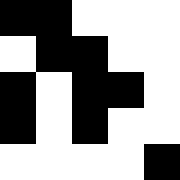[["black", "black", "white", "white", "white"], ["white", "black", "black", "white", "white"], ["black", "white", "black", "black", "white"], ["black", "white", "black", "white", "white"], ["white", "white", "white", "white", "black"]]